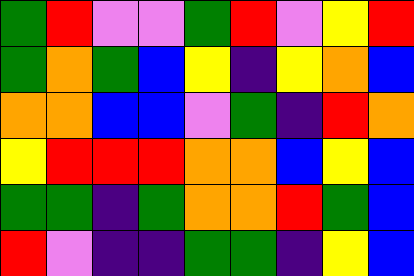[["green", "red", "violet", "violet", "green", "red", "violet", "yellow", "red"], ["green", "orange", "green", "blue", "yellow", "indigo", "yellow", "orange", "blue"], ["orange", "orange", "blue", "blue", "violet", "green", "indigo", "red", "orange"], ["yellow", "red", "red", "red", "orange", "orange", "blue", "yellow", "blue"], ["green", "green", "indigo", "green", "orange", "orange", "red", "green", "blue"], ["red", "violet", "indigo", "indigo", "green", "green", "indigo", "yellow", "blue"]]